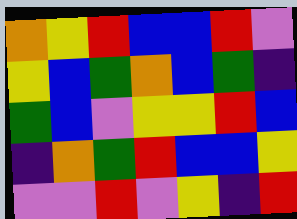[["orange", "yellow", "red", "blue", "blue", "red", "violet"], ["yellow", "blue", "green", "orange", "blue", "green", "indigo"], ["green", "blue", "violet", "yellow", "yellow", "red", "blue"], ["indigo", "orange", "green", "red", "blue", "blue", "yellow"], ["violet", "violet", "red", "violet", "yellow", "indigo", "red"]]